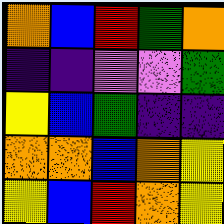[["orange", "blue", "red", "green", "orange"], ["indigo", "indigo", "violet", "violet", "green"], ["yellow", "blue", "green", "indigo", "indigo"], ["orange", "orange", "blue", "orange", "yellow"], ["yellow", "blue", "red", "orange", "yellow"]]